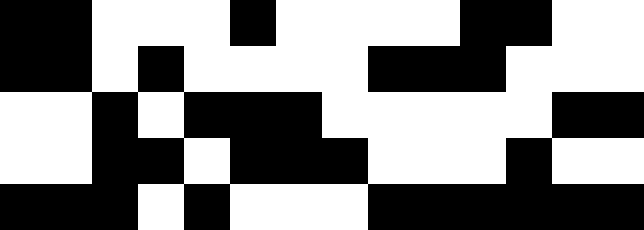[["black", "black", "white", "white", "white", "black", "white", "white", "white", "white", "black", "black", "white", "white"], ["black", "black", "white", "black", "white", "white", "white", "white", "black", "black", "black", "white", "white", "white"], ["white", "white", "black", "white", "black", "black", "black", "white", "white", "white", "white", "white", "black", "black"], ["white", "white", "black", "black", "white", "black", "black", "black", "white", "white", "white", "black", "white", "white"], ["black", "black", "black", "white", "black", "white", "white", "white", "black", "black", "black", "black", "black", "black"]]